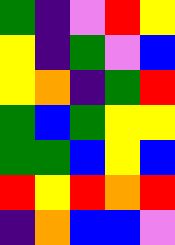[["green", "indigo", "violet", "red", "yellow"], ["yellow", "indigo", "green", "violet", "blue"], ["yellow", "orange", "indigo", "green", "red"], ["green", "blue", "green", "yellow", "yellow"], ["green", "green", "blue", "yellow", "blue"], ["red", "yellow", "red", "orange", "red"], ["indigo", "orange", "blue", "blue", "violet"]]